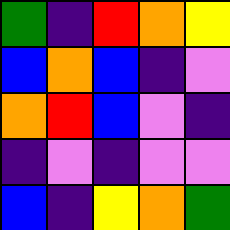[["green", "indigo", "red", "orange", "yellow"], ["blue", "orange", "blue", "indigo", "violet"], ["orange", "red", "blue", "violet", "indigo"], ["indigo", "violet", "indigo", "violet", "violet"], ["blue", "indigo", "yellow", "orange", "green"]]